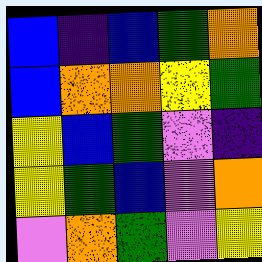[["blue", "indigo", "blue", "green", "orange"], ["blue", "orange", "orange", "yellow", "green"], ["yellow", "blue", "green", "violet", "indigo"], ["yellow", "green", "blue", "violet", "orange"], ["violet", "orange", "green", "violet", "yellow"]]